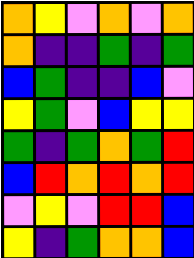[["orange", "yellow", "violet", "orange", "violet", "orange"], ["orange", "indigo", "indigo", "green", "indigo", "green"], ["blue", "green", "indigo", "indigo", "blue", "violet"], ["yellow", "green", "violet", "blue", "yellow", "yellow"], ["green", "indigo", "green", "orange", "green", "red"], ["blue", "red", "orange", "red", "orange", "red"], ["violet", "yellow", "violet", "red", "red", "blue"], ["yellow", "indigo", "green", "orange", "orange", "blue"]]